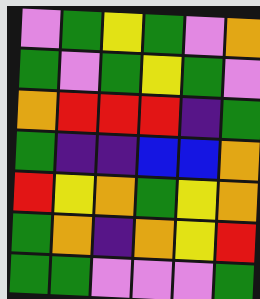[["violet", "green", "yellow", "green", "violet", "orange"], ["green", "violet", "green", "yellow", "green", "violet"], ["orange", "red", "red", "red", "indigo", "green"], ["green", "indigo", "indigo", "blue", "blue", "orange"], ["red", "yellow", "orange", "green", "yellow", "orange"], ["green", "orange", "indigo", "orange", "yellow", "red"], ["green", "green", "violet", "violet", "violet", "green"]]